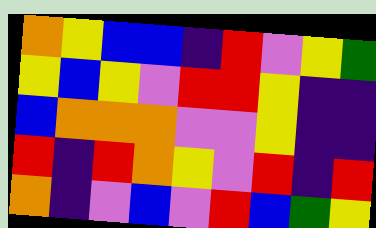[["orange", "yellow", "blue", "blue", "indigo", "red", "violet", "yellow", "green"], ["yellow", "blue", "yellow", "violet", "red", "red", "yellow", "indigo", "indigo"], ["blue", "orange", "orange", "orange", "violet", "violet", "yellow", "indigo", "indigo"], ["red", "indigo", "red", "orange", "yellow", "violet", "red", "indigo", "red"], ["orange", "indigo", "violet", "blue", "violet", "red", "blue", "green", "yellow"]]